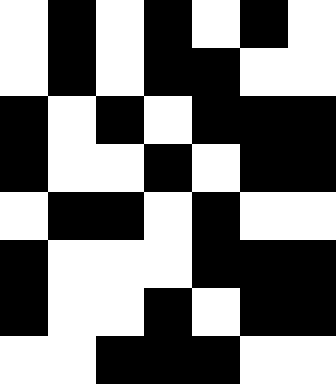[["white", "black", "white", "black", "white", "black", "white"], ["white", "black", "white", "black", "black", "white", "white"], ["black", "white", "black", "white", "black", "black", "black"], ["black", "white", "white", "black", "white", "black", "black"], ["white", "black", "black", "white", "black", "white", "white"], ["black", "white", "white", "white", "black", "black", "black"], ["black", "white", "white", "black", "white", "black", "black"], ["white", "white", "black", "black", "black", "white", "white"]]